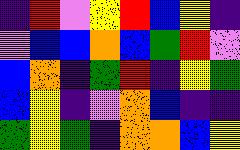[["indigo", "red", "violet", "yellow", "red", "blue", "yellow", "indigo"], ["violet", "blue", "blue", "orange", "blue", "green", "red", "violet"], ["blue", "orange", "indigo", "green", "red", "indigo", "yellow", "green"], ["blue", "yellow", "indigo", "violet", "orange", "blue", "indigo", "indigo"], ["green", "yellow", "green", "indigo", "orange", "orange", "blue", "yellow"]]